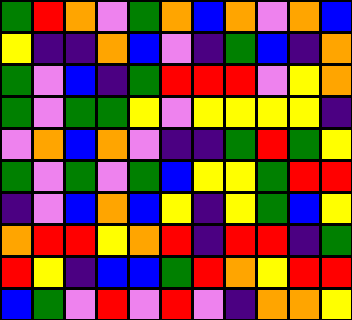[["green", "red", "orange", "violet", "green", "orange", "blue", "orange", "violet", "orange", "blue"], ["yellow", "indigo", "indigo", "orange", "blue", "violet", "indigo", "green", "blue", "indigo", "orange"], ["green", "violet", "blue", "indigo", "green", "red", "red", "red", "violet", "yellow", "orange"], ["green", "violet", "green", "green", "yellow", "violet", "yellow", "yellow", "yellow", "yellow", "indigo"], ["violet", "orange", "blue", "orange", "violet", "indigo", "indigo", "green", "red", "green", "yellow"], ["green", "violet", "green", "violet", "green", "blue", "yellow", "yellow", "green", "red", "red"], ["indigo", "violet", "blue", "orange", "blue", "yellow", "indigo", "yellow", "green", "blue", "yellow"], ["orange", "red", "red", "yellow", "orange", "red", "indigo", "red", "red", "indigo", "green"], ["red", "yellow", "indigo", "blue", "blue", "green", "red", "orange", "yellow", "red", "red"], ["blue", "green", "violet", "red", "violet", "red", "violet", "indigo", "orange", "orange", "yellow"]]